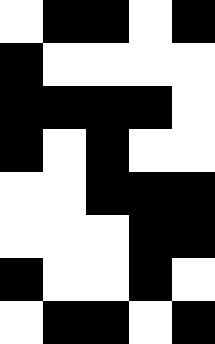[["white", "black", "black", "white", "black"], ["black", "white", "white", "white", "white"], ["black", "black", "black", "black", "white"], ["black", "white", "black", "white", "white"], ["white", "white", "black", "black", "black"], ["white", "white", "white", "black", "black"], ["black", "white", "white", "black", "white"], ["white", "black", "black", "white", "black"]]